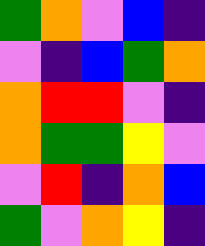[["green", "orange", "violet", "blue", "indigo"], ["violet", "indigo", "blue", "green", "orange"], ["orange", "red", "red", "violet", "indigo"], ["orange", "green", "green", "yellow", "violet"], ["violet", "red", "indigo", "orange", "blue"], ["green", "violet", "orange", "yellow", "indigo"]]